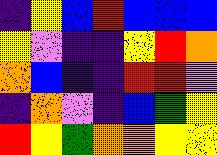[["indigo", "yellow", "blue", "red", "blue", "blue", "blue"], ["yellow", "violet", "indigo", "indigo", "yellow", "red", "orange"], ["orange", "blue", "indigo", "indigo", "red", "red", "violet"], ["indigo", "orange", "violet", "indigo", "blue", "green", "yellow"], ["red", "yellow", "green", "orange", "orange", "yellow", "yellow"]]